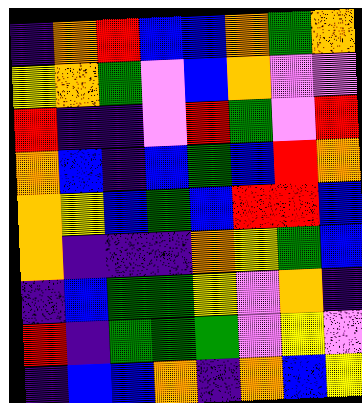[["indigo", "orange", "red", "blue", "blue", "orange", "green", "orange"], ["yellow", "orange", "green", "violet", "blue", "orange", "violet", "violet"], ["red", "indigo", "indigo", "violet", "red", "green", "violet", "red"], ["orange", "blue", "indigo", "blue", "green", "blue", "red", "orange"], ["orange", "yellow", "blue", "green", "blue", "red", "red", "blue"], ["orange", "indigo", "indigo", "indigo", "orange", "yellow", "green", "blue"], ["indigo", "blue", "green", "green", "yellow", "violet", "orange", "indigo"], ["red", "indigo", "green", "green", "green", "violet", "yellow", "violet"], ["indigo", "blue", "blue", "orange", "indigo", "orange", "blue", "yellow"]]